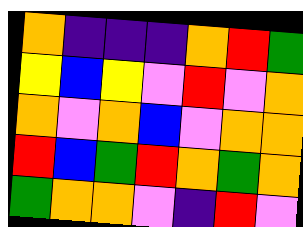[["orange", "indigo", "indigo", "indigo", "orange", "red", "green"], ["yellow", "blue", "yellow", "violet", "red", "violet", "orange"], ["orange", "violet", "orange", "blue", "violet", "orange", "orange"], ["red", "blue", "green", "red", "orange", "green", "orange"], ["green", "orange", "orange", "violet", "indigo", "red", "violet"]]